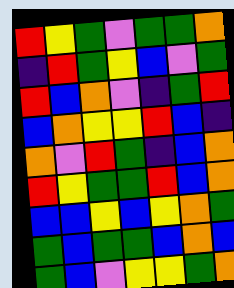[["red", "yellow", "green", "violet", "green", "green", "orange"], ["indigo", "red", "green", "yellow", "blue", "violet", "green"], ["red", "blue", "orange", "violet", "indigo", "green", "red"], ["blue", "orange", "yellow", "yellow", "red", "blue", "indigo"], ["orange", "violet", "red", "green", "indigo", "blue", "orange"], ["red", "yellow", "green", "green", "red", "blue", "orange"], ["blue", "blue", "yellow", "blue", "yellow", "orange", "green"], ["green", "blue", "green", "green", "blue", "orange", "blue"], ["green", "blue", "violet", "yellow", "yellow", "green", "orange"]]